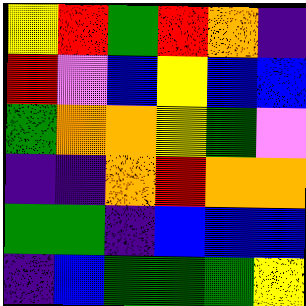[["yellow", "red", "green", "red", "orange", "indigo"], ["red", "violet", "blue", "yellow", "blue", "blue"], ["green", "orange", "orange", "yellow", "green", "violet"], ["indigo", "indigo", "orange", "red", "orange", "orange"], ["green", "green", "indigo", "blue", "blue", "blue"], ["indigo", "blue", "green", "green", "green", "yellow"]]